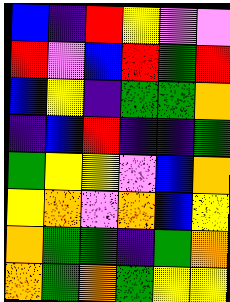[["blue", "indigo", "red", "yellow", "violet", "violet"], ["red", "violet", "blue", "red", "green", "red"], ["blue", "yellow", "indigo", "green", "green", "orange"], ["indigo", "blue", "red", "indigo", "indigo", "green"], ["green", "yellow", "yellow", "violet", "blue", "orange"], ["yellow", "orange", "violet", "orange", "blue", "yellow"], ["orange", "green", "green", "indigo", "green", "orange"], ["orange", "green", "orange", "green", "yellow", "yellow"]]